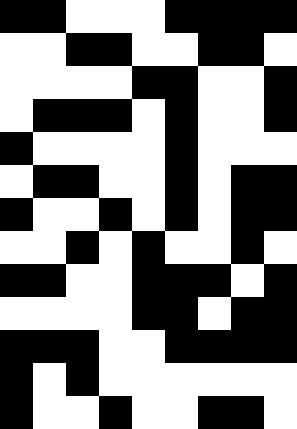[["black", "black", "white", "white", "white", "black", "black", "black", "black"], ["white", "white", "black", "black", "white", "white", "black", "black", "white"], ["white", "white", "white", "white", "black", "black", "white", "white", "black"], ["white", "black", "black", "black", "white", "black", "white", "white", "black"], ["black", "white", "white", "white", "white", "black", "white", "white", "white"], ["white", "black", "black", "white", "white", "black", "white", "black", "black"], ["black", "white", "white", "black", "white", "black", "white", "black", "black"], ["white", "white", "black", "white", "black", "white", "white", "black", "white"], ["black", "black", "white", "white", "black", "black", "black", "white", "black"], ["white", "white", "white", "white", "black", "black", "white", "black", "black"], ["black", "black", "black", "white", "white", "black", "black", "black", "black"], ["black", "white", "black", "white", "white", "white", "white", "white", "white"], ["black", "white", "white", "black", "white", "white", "black", "black", "white"]]